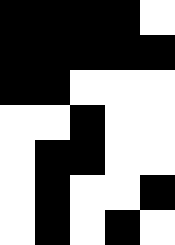[["black", "black", "black", "black", "white"], ["black", "black", "black", "black", "black"], ["black", "black", "white", "white", "white"], ["white", "white", "black", "white", "white"], ["white", "black", "black", "white", "white"], ["white", "black", "white", "white", "black"], ["white", "black", "white", "black", "white"]]